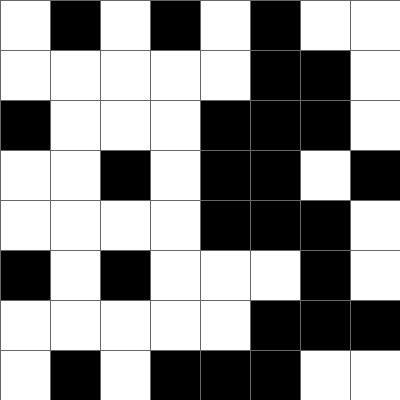[["white", "black", "white", "black", "white", "black", "white", "white"], ["white", "white", "white", "white", "white", "black", "black", "white"], ["black", "white", "white", "white", "black", "black", "black", "white"], ["white", "white", "black", "white", "black", "black", "white", "black"], ["white", "white", "white", "white", "black", "black", "black", "white"], ["black", "white", "black", "white", "white", "white", "black", "white"], ["white", "white", "white", "white", "white", "black", "black", "black"], ["white", "black", "white", "black", "black", "black", "white", "white"]]